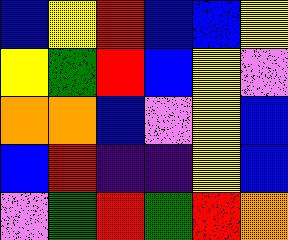[["blue", "yellow", "red", "blue", "blue", "yellow"], ["yellow", "green", "red", "blue", "yellow", "violet"], ["orange", "orange", "blue", "violet", "yellow", "blue"], ["blue", "red", "indigo", "indigo", "yellow", "blue"], ["violet", "green", "red", "green", "red", "orange"]]